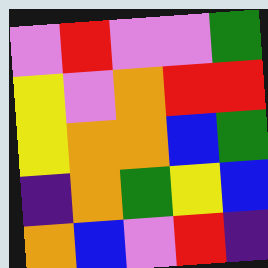[["violet", "red", "violet", "violet", "green"], ["yellow", "violet", "orange", "red", "red"], ["yellow", "orange", "orange", "blue", "green"], ["indigo", "orange", "green", "yellow", "blue"], ["orange", "blue", "violet", "red", "indigo"]]